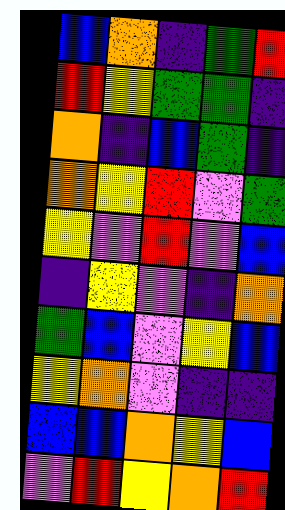[["blue", "orange", "indigo", "green", "red"], ["red", "yellow", "green", "green", "indigo"], ["orange", "indigo", "blue", "green", "indigo"], ["orange", "yellow", "red", "violet", "green"], ["yellow", "violet", "red", "violet", "blue"], ["indigo", "yellow", "violet", "indigo", "orange"], ["green", "blue", "violet", "yellow", "blue"], ["yellow", "orange", "violet", "indigo", "indigo"], ["blue", "blue", "orange", "yellow", "blue"], ["violet", "red", "yellow", "orange", "red"]]